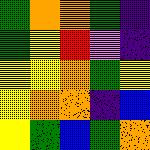[["green", "orange", "orange", "green", "indigo"], ["green", "yellow", "red", "violet", "indigo"], ["yellow", "yellow", "orange", "green", "yellow"], ["yellow", "orange", "orange", "indigo", "blue"], ["yellow", "green", "blue", "green", "orange"]]